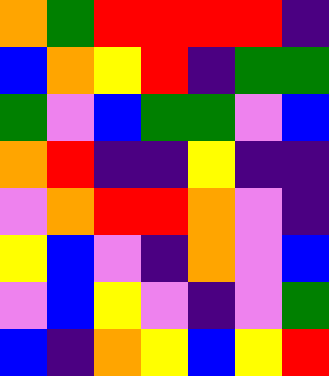[["orange", "green", "red", "red", "red", "red", "indigo"], ["blue", "orange", "yellow", "red", "indigo", "green", "green"], ["green", "violet", "blue", "green", "green", "violet", "blue"], ["orange", "red", "indigo", "indigo", "yellow", "indigo", "indigo"], ["violet", "orange", "red", "red", "orange", "violet", "indigo"], ["yellow", "blue", "violet", "indigo", "orange", "violet", "blue"], ["violet", "blue", "yellow", "violet", "indigo", "violet", "green"], ["blue", "indigo", "orange", "yellow", "blue", "yellow", "red"]]